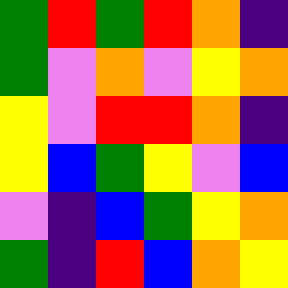[["green", "red", "green", "red", "orange", "indigo"], ["green", "violet", "orange", "violet", "yellow", "orange"], ["yellow", "violet", "red", "red", "orange", "indigo"], ["yellow", "blue", "green", "yellow", "violet", "blue"], ["violet", "indigo", "blue", "green", "yellow", "orange"], ["green", "indigo", "red", "blue", "orange", "yellow"]]